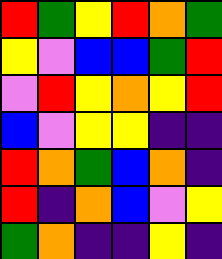[["red", "green", "yellow", "red", "orange", "green"], ["yellow", "violet", "blue", "blue", "green", "red"], ["violet", "red", "yellow", "orange", "yellow", "red"], ["blue", "violet", "yellow", "yellow", "indigo", "indigo"], ["red", "orange", "green", "blue", "orange", "indigo"], ["red", "indigo", "orange", "blue", "violet", "yellow"], ["green", "orange", "indigo", "indigo", "yellow", "indigo"]]